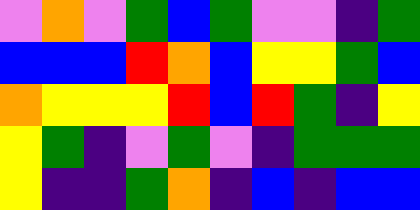[["violet", "orange", "violet", "green", "blue", "green", "violet", "violet", "indigo", "green"], ["blue", "blue", "blue", "red", "orange", "blue", "yellow", "yellow", "green", "blue"], ["orange", "yellow", "yellow", "yellow", "red", "blue", "red", "green", "indigo", "yellow"], ["yellow", "green", "indigo", "violet", "green", "violet", "indigo", "green", "green", "green"], ["yellow", "indigo", "indigo", "green", "orange", "indigo", "blue", "indigo", "blue", "blue"]]